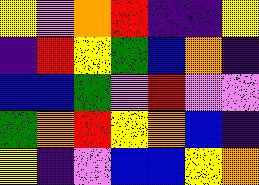[["yellow", "violet", "orange", "red", "indigo", "indigo", "yellow"], ["indigo", "red", "yellow", "green", "blue", "orange", "indigo"], ["blue", "blue", "green", "violet", "red", "violet", "violet"], ["green", "orange", "red", "yellow", "orange", "blue", "indigo"], ["yellow", "indigo", "violet", "blue", "blue", "yellow", "orange"]]